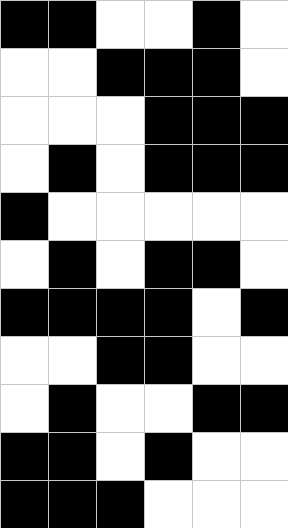[["black", "black", "white", "white", "black", "white"], ["white", "white", "black", "black", "black", "white"], ["white", "white", "white", "black", "black", "black"], ["white", "black", "white", "black", "black", "black"], ["black", "white", "white", "white", "white", "white"], ["white", "black", "white", "black", "black", "white"], ["black", "black", "black", "black", "white", "black"], ["white", "white", "black", "black", "white", "white"], ["white", "black", "white", "white", "black", "black"], ["black", "black", "white", "black", "white", "white"], ["black", "black", "black", "white", "white", "white"]]